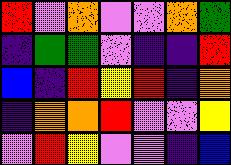[["red", "violet", "orange", "violet", "violet", "orange", "green"], ["indigo", "green", "green", "violet", "indigo", "indigo", "red"], ["blue", "indigo", "red", "yellow", "red", "indigo", "orange"], ["indigo", "orange", "orange", "red", "violet", "violet", "yellow"], ["violet", "red", "yellow", "violet", "violet", "indigo", "blue"]]